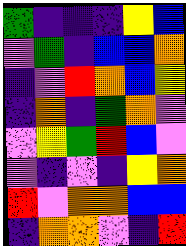[["green", "indigo", "indigo", "indigo", "yellow", "blue"], ["violet", "green", "indigo", "blue", "blue", "orange"], ["indigo", "violet", "red", "orange", "blue", "yellow"], ["indigo", "orange", "indigo", "green", "orange", "violet"], ["violet", "yellow", "green", "red", "blue", "violet"], ["violet", "indigo", "violet", "indigo", "yellow", "orange"], ["red", "violet", "orange", "orange", "blue", "blue"], ["indigo", "orange", "orange", "violet", "indigo", "red"]]